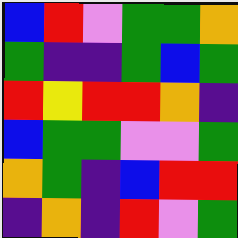[["blue", "red", "violet", "green", "green", "orange"], ["green", "indigo", "indigo", "green", "blue", "green"], ["red", "yellow", "red", "red", "orange", "indigo"], ["blue", "green", "green", "violet", "violet", "green"], ["orange", "green", "indigo", "blue", "red", "red"], ["indigo", "orange", "indigo", "red", "violet", "green"]]